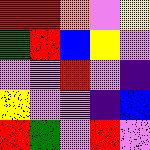[["red", "red", "orange", "violet", "yellow"], ["green", "red", "blue", "yellow", "violet"], ["violet", "violet", "red", "violet", "indigo"], ["yellow", "violet", "violet", "indigo", "blue"], ["red", "green", "violet", "red", "violet"]]